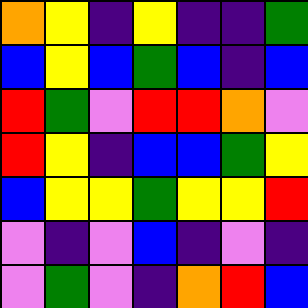[["orange", "yellow", "indigo", "yellow", "indigo", "indigo", "green"], ["blue", "yellow", "blue", "green", "blue", "indigo", "blue"], ["red", "green", "violet", "red", "red", "orange", "violet"], ["red", "yellow", "indigo", "blue", "blue", "green", "yellow"], ["blue", "yellow", "yellow", "green", "yellow", "yellow", "red"], ["violet", "indigo", "violet", "blue", "indigo", "violet", "indigo"], ["violet", "green", "violet", "indigo", "orange", "red", "blue"]]